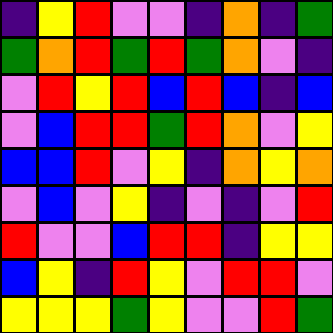[["indigo", "yellow", "red", "violet", "violet", "indigo", "orange", "indigo", "green"], ["green", "orange", "red", "green", "red", "green", "orange", "violet", "indigo"], ["violet", "red", "yellow", "red", "blue", "red", "blue", "indigo", "blue"], ["violet", "blue", "red", "red", "green", "red", "orange", "violet", "yellow"], ["blue", "blue", "red", "violet", "yellow", "indigo", "orange", "yellow", "orange"], ["violet", "blue", "violet", "yellow", "indigo", "violet", "indigo", "violet", "red"], ["red", "violet", "violet", "blue", "red", "red", "indigo", "yellow", "yellow"], ["blue", "yellow", "indigo", "red", "yellow", "violet", "red", "red", "violet"], ["yellow", "yellow", "yellow", "green", "yellow", "violet", "violet", "red", "green"]]